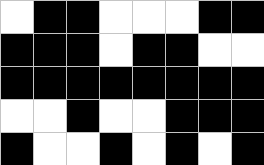[["white", "black", "black", "white", "white", "white", "black", "black"], ["black", "black", "black", "white", "black", "black", "white", "white"], ["black", "black", "black", "black", "black", "black", "black", "black"], ["white", "white", "black", "white", "white", "black", "black", "black"], ["black", "white", "white", "black", "white", "black", "white", "black"]]